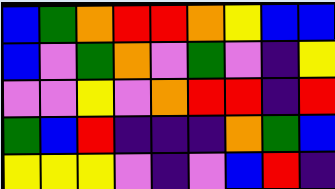[["blue", "green", "orange", "red", "red", "orange", "yellow", "blue", "blue"], ["blue", "violet", "green", "orange", "violet", "green", "violet", "indigo", "yellow"], ["violet", "violet", "yellow", "violet", "orange", "red", "red", "indigo", "red"], ["green", "blue", "red", "indigo", "indigo", "indigo", "orange", "green", "blue"], ["yellow", "yellow", "yellow", "violet", "indigo", "violet", "blue", "red", "indigo"]]